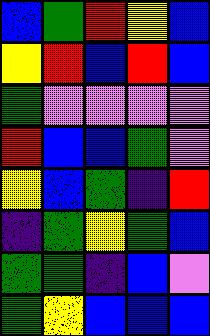[["blue", "green", "red", "yellow", "blue"], ["yellow", "red", "blue", "red", "blue"], ["green", "violet", "violet", "violet", "violet"], ["red", "blue", "blue", "green", "violet"], ["yellow", "blue", "green", "indigo", "red"], ["indigo", "green", "yellow", "green", "blue"], ["green", "green", "indigo", "blue", "violet"], ["green", "yellow", "blue", "blue", "blue"]]